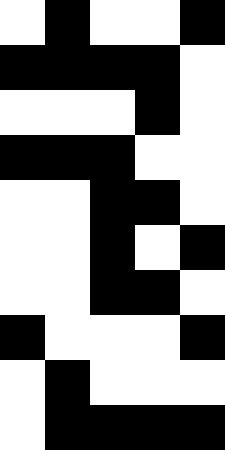[["white", "black", "white", "white", "black"], ["black", "black", "black", "black", "white"], ["white", "white", "white", "black", "white"], ["black", "black", "black", "white", "white"], ["white", "white", "black", "black", "white"], ["white", "white", "black", "white", "black"], ["white", "white", "black", "black", "white"], ["black", "white", "white", "white", "black"], ["white", "black", "white", "white", "white"], ["white", "black", "black", "black", "black"]]